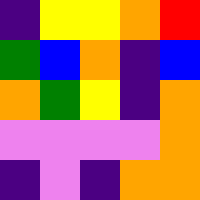[["indigo", "yellow", "yellow", "orange", "red"], ["green", "blue", "orange", "indigo", "blue"], ["orange", "green", "yellow", "indigo", "orange"], ["violet", "violet", "violet", "violet", "orange"], ["indigo", "violet", "indigo", "orange", "orange"]]